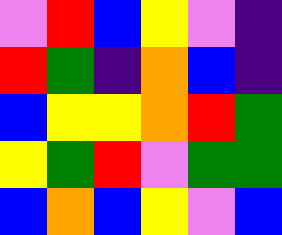[["violet", "red", "blue", "yellow", "violet", "indigo"], ["red", "green", "indigo", "orange", "blue", "indigo"], ["blue", "yellow", "yellow", "orange", "red", "green"], ["yellow", "green", "red", "violet", "green", "green"], ["blue", "orange", "blue", "yellow", "violet", "blue"]]